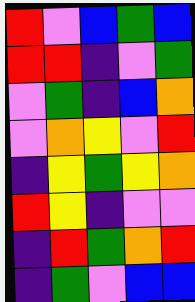[["red", "violet", "blue", "green", "blue"], ["red", "red", "indigo", "violet", "green"], ["violet", "green", "indigo", "blue", "orange"], ["violet", "orange", "yellow", "violet", "red"], ["indigo", "yellow", "green", "yellow", "orange"], ["red", "yellow", "indigo", "violet", "violet"], ["indigo", "red", "green", "orange", "red"], ["indigo", "green", "violet", "blue", "blue"]]